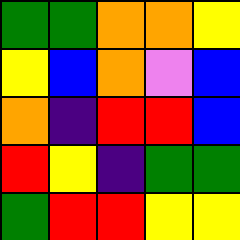[["green", "green", "orange", "orange", "yellow"], ["yellow", "blue", "orange", "violet", "blue"], ["orange", "indigo", "red", "red", "blue"], ["red", "yellow", "indigo", "green", "green"], ["green", "red", "red", "yellow", "yellow"]]